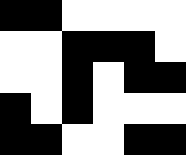[["black", "black", "white", "white", "white", "white"], ["white", "white", "black", "black", "black", "white"], ["white", "white", "black", "white", "black", "black"], ["black", "white", "black", "white", "white", "white"], ["black", "black", "white", "white", "black", "black"]]